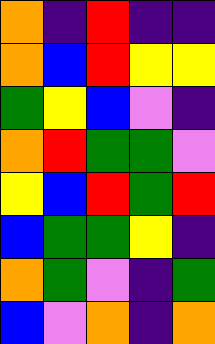[["orange", "indigo", "red", "indigo", "indigo"], ["orange", "blue", "red", "yellow", "yellow"], ["green", "yellow", "blue", "violet", "indigo"], ["orange", "red", "green", "green", "violet"], ["yellow", "blue", "red", "green", "red"], ["blue", "green", "green", "yellow", "indigo"], ["orange", "green", "violet", "indigo", "green"], ["blue", "violet", "orange", "indigo", "orange"]]